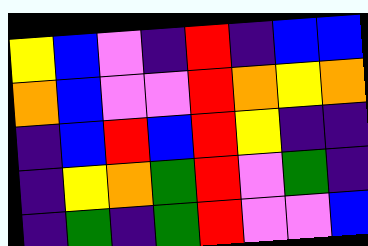[["yellow", "blue", "violet", "indigo", "red", "indigo", "blue", "blue"], ["orange", "blue", "violet", "violet", "red", "orange", "yellow", "orange"], ["indigo", "blue", "red", "blue", "red", "yellow", "indigo", "indigo"], ["indigo", "yellow", "orange", "green", "red", "violet", "green", "indigo"], ["indigo", "green", "indigo", "green", "red", "violet", "violet", "blue"]]